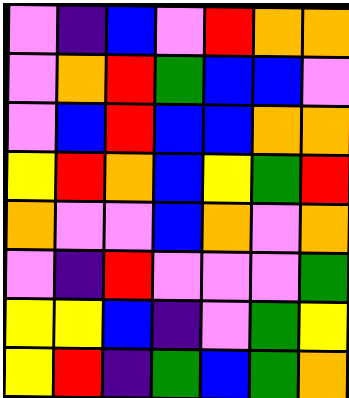[["violet", "indigo", "blue", "violet", "red", "orange", "orange"], ["violet", "orange", "red", "green", "blue", "blue", "violet"], ["violet", "blue", "red", "blue", "blue", "orange", "orange"], ["yellow", "red", "orange", "blue", "yellow", "green", "red"], ["orange", "violet", "violet", "blue", "orange", "violet", "orange"], ["violet", "indigo", "red", "violet", "violet", "violet", "green"], ["yellow", "yellow", "blue", "indigo", "violet", "green", "yellow"], ["yellow", "red", "indigo", "green", "blue", "green", "orange"]]